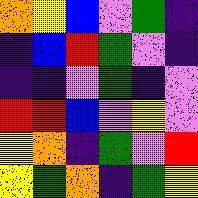[["orange", "yellow", "blue", "violet", "green", "indigo"], ["indigo", "blue", "red", "green", "violet", "indigo"], ["indigo", "indigo", "violet", "green", "indigo", "violet"], ["red", "red", "blue", "violet", "yellow", "violet"], ["yellow", "orange", "indigo", "green", "violet", "red"], ["yellow", "green", "orange", "indigo", "green", "yellow"]]